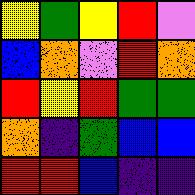[["yellow", "green", "yellow", "red", "violet"], ["blue", "orange", "violet", "red", "orange"], ["red", "yellow", "red", "green", "green"], ["orange", "indigo", "green", "blue", "blue"], ["red", "red", "blue", "indigo", "indigo"]]